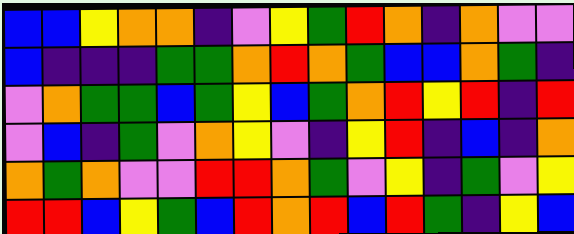[["blue", "blue", "yellow", "orange", "orange", "indigo", "violet", "yellow", "green", "red", "orange", "indigo", "orange", "violet", "violet"], ["blue", "indigo", "indigo", "indigo", "green", "green", "orange", "red", "orange", "green", "blue", "blue", "orange", "green", "indigo"], ["violet", "orange", "green", "green", "blue", "green", "yellow", "blue", "green", "orange", "red", "yellow", "red", "indigo", "red"], ["violet", "blue", "indigo", "green", "violet", "orange", "yellow", "violet", "indigo", "yellow", "red", "indigo", "blue", "indigo", "orange"], ["orange", "green", "orange", "violet", "violet", "red", "red", "orange", "green", "violet", "yellow", "indigo", "green", "violet", "yellow"], ["red", "red", "blue", "yellow", "green", "blue", "red", "orange", "red", "blue", "red", "green", "indigo", "yellow", "blue"]]